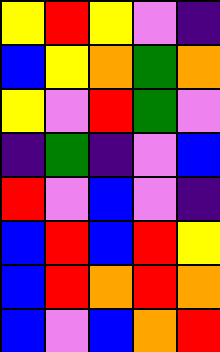[["yellow", "red", "yellow", "violet", "indigo"], ["blue", "yellow", "orange", "green", "orange"], ["yellow", "violet", "red", "green", "violet"], ["indigo", "green", "indigo", "violet", "blue"], ["red", "violet", "blue", "violet", "indigo"], ["blue", "red", "blue", "red", "yellow"], ["blue", "red", "orange", "red", "orange"], ["blue", "violet", "blue", "orange", "red"]]